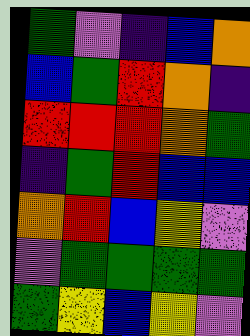[["green", "violet", "indigo", "blue", "orange"], ["blue", "green", "red", "orange", "indigo"], ["red", "red", "red", "orange", "green"], ["indigo", "green", "red", "blue", "blue"], ["orange", "red", "blue", "yellow", "violet"], ["violet", "green", "green", "green", "green"], ["green", "yellow", "blue", "yellow", "violet"]]